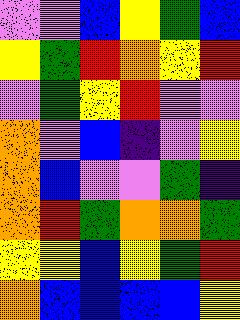[["violet", "violet", "blue", "yellow", "green", "blue"], ["yellow", "green", "red", "orange", "yellow", "red"], ["violet", "green", "yellow", "red", "violet", "violet"], ["orange", "violet", "blue", "indigo", "violet", "yellow"], ["orange", "blue", "violet", "violet", "green", "indigo"], ["orange", "red", "green", "orange", "orange", "green"], ["yellow", "yellow", "blue", "yellow", "green", "red"], ["orange", "blue", "blue", "blue", "blue", "yellow"]]